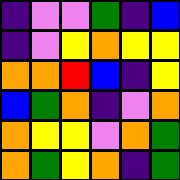[["indigo", "violet", "violet", "green", "indigo", "blue"], ["indigo", "violet", "yellow", "orange", "yellow", "yellow"], ["orange", "orange", "red", "blue", "indigo", "yellow"], ["blue", "green", "orange", "indigo", "violet", "orange"], ["orange", "yellow", "yellow", "violet", "orange", "green"], ["orange", "green", "yellow", "orange", "indigo", "green"]]